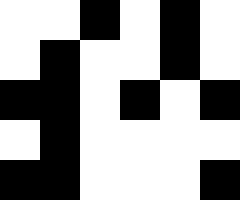[["white", "white", "black", "white", "black", "white"], ["white", "black", "white", "white", "black", "white"], ["black", "black", "white", "black", "white", "black"], ["white", "black", "white", "white", "white", "white"], ["black", "black", "white", "white", "white", "black"]]